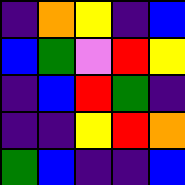[["indigo", "orange", "yellow", "indigo", "blue"], ["blue", "green", "violet", "red", "yellow"], ["indigo", "blue", "red", "green", "indigo"], ["indigo", "indigo", "yellow", "red", "orange"], ["green", "blue", "indigo", "indigo", "blue"]]